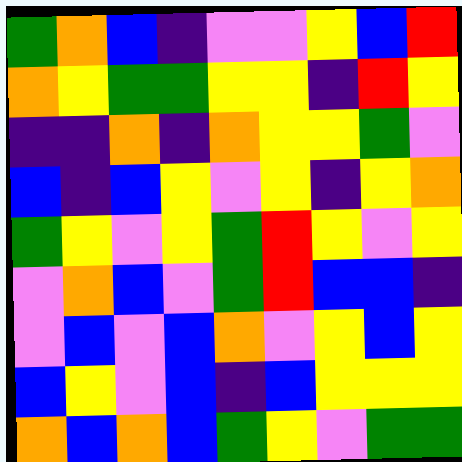[["green", "orange", "blue", "indigo", "violet", "violet", "yellow", "blue", "red"], ["orange", "yellow", "green", "green", "yellow", "yellow", "indigo", "red", "yellow"], ["indigo", "indigo", "orange", "indigo", "orange", "yellow", "yellow", "green", "violet"], ["blue", "indigo", "blue", "yellow", "violet", "yellow", "indigo", "yellow", "orange"], ["green", "yellow", "violet", "yellow", "green", "red", "yellow", "violet", "yellow"], ["violet", "orange", "blue", "violet", "green", "red", "blue", "blue", "indigo"], ["violet", "blue", "violet", "blue", "orange", "violet", "yellow", "blue", "yellow"], ["blue", "yellow", "violet", "blue", "indigo", "blue", "yellow", "yellow", "yellow"], ["orange", "blue", "orange", "blue", "green", "yellow", "violet", "green", "green"]]